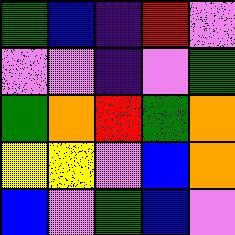[["green", "blue", "indigo", "red", "violet"], ["violet", "violet", "indigo", "violet", "green"], ["green", "orange", "red", "green", "orange"], ["yellow", "yellow", "violet", "blue", "orange"], ["blue", "violet", "green", "blue", "violet"]]